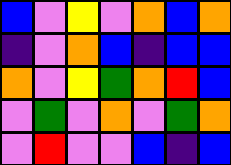[["blue", "violet", "yellow", "violet", "orange", "blue", "orange"], ["indigo", "violet", "orange", "blue", "indigo", "blue", "blue"], ["orange", "violet", "yellow", "green", "orange", "red", "blue"], ["violet", "green", "violet", "orange", "violet", "green", "orange"], ["violet", "red", "violet", "violet", "blue", "indigo", "blue"]]